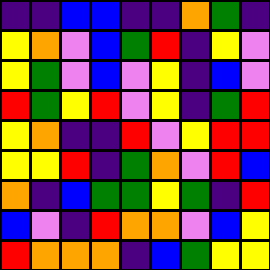[["indigo", "indigo", "blue", "blue", "indigo", "indigo", "orange", "green", "indigo"], ["yellow", "orange", "violet", "blue", "green", "red", "indigo", "yellow", "violet"], ["yellow", "green", "violet", "blue", "violet", "yellow", "indigo", "blue", "violet"], ["red", "green", "yellow", "red", "violet", "yellow", "indigo", "green", "red"], ["yellow", "orange", "indigo", "indigo", "red", "violet", "yellow", "red", "red"], ["yellow", "yellow", "red", "indigo", "green", "orange", "violet", "red", "blue"], ["orange", "indigo", "blue", "green", "green", "yellow", "green", "indigo", "red"], ["blue", "violet", "indigo", "red", "orange", "orange", "violet", "blue", "yellow"], ["red", "orange", "orange", "orange", "indigo", "blue", "green", "yellow", "yellow"]]